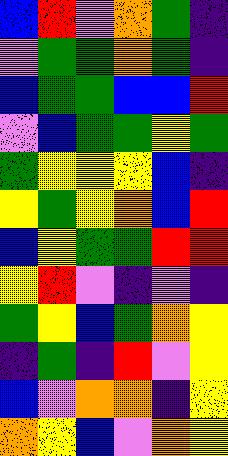[["blue", "red", "violet", "orange", "green", "indigo"], ["violet", "green", "green", "orange", "green", "indigo"], ["blue", "green", "green", "blue", "blue", "red"], ["violet", "blue", "green", "green", "yellow", "green"], ["green", "yellow", "yellow", "yellow", "blue", "indigo"], ["yellow", "green", "yellow", "orange", "blue", "red"], ["blue", "yellow", "green", "green", "red", "red"], ["yellow", "red", "violet", "indigo", "violet", "indigo"], ["green", "yellow", "blue", "green", "orange", "yellow"], ["indigo", "green", "indigo", "red", "violet", "yellow"], ["blue", "violet", "orange", "orange", "indigo", "yellow"], ["orange", "yellow", "blue", "violet", "orange", "yellow"]]